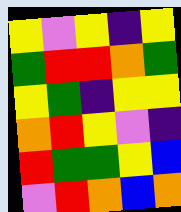[["yellow", "violet", "yellow", "indigo", "yellow"], ["green", "red", "red", "orange", "green"], ["yellow", "green", "indigo", "yellow", "yellow"], ["orange", "red", "yellow", "violet", "indigo"], ["red", "green", "green", "yellow", "blue"], ["violet", "red", "orange", "blue", "orange"]]